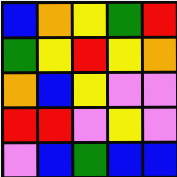[["blue", "orange", "yellow", "green", "red"], ["green", "yellow", "red", "yellow", "orange"], ["orange", "blue", "yellow", "violet", "violet"], ["red", "red", "violet", "yellow", "violet"], ["violet", "blue", "green", "blue", "blue"]]